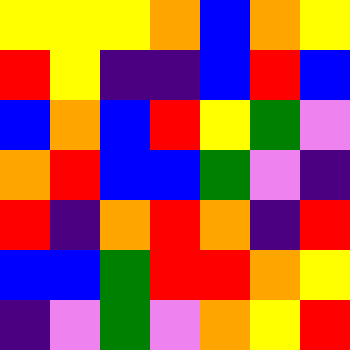[["yellow", "yellow", "yellow", "orange", "blue", "orange", "yellow"], ["red", "yellow", "indigo", "indigo", "blue", "red", "blue"], ["blue", "orange", "blue", "red", "yellow", "green", "violet"], ["orange", "red", "blue", "blue", "green", "violet", "indigo"], ["red", "indigo", "orange", "red", "orange", "indigo", "red"], ["blue", "blue", "green", "red", "red", "orange", "yellow"], ["indigo", "violet", "green", "violet", "orange", "yellow", "red"]]